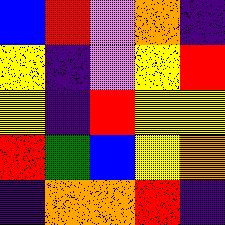[["blue", "red", "violet", "orange", "indigo"], ["yellow", "indigo", "violet", "yellow", "red"], ["yellow", "indigo", "red", "yellow", "yellow"], ["red", "green", "blue", "yellow", "orange"], ["indigo", "orange", "orange", "red", "indigo"]]